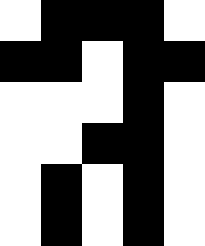[["white", "black", "black", "black", "white"], ["black", "black", "white", "black", "black"], ["white", "white", "white", "black", "white"], ["white", "white", "black", "black", "white"], ["white", "black", "white", "black", "white"], ["white", "black", "white", "black", "white"]]